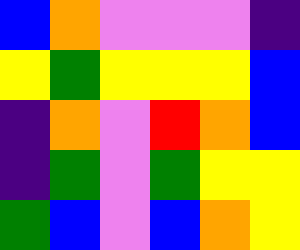[["blue", "orange", "violet", "violet", "violet", "indigo"], ["yellow", "green", "yellow", "yellow", "yellow", "blue"], ["indigo", "orange", "violet", "red", "orange", "blue"], ["indigo", "green", "violet", "green", "yellow", "yellow"], ["green", "blue", "violet", "blue", "orange", "yellow"]]